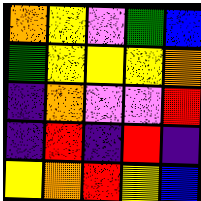[["orange", "yellow", "violet", "green", "blue"], ["green", "yellow", "yellow", "yellow", "orange"], ["indigo", "orange", "violet", "violet", "red"], ["indigo", "red", "indigo", "red", "indigo"], ["yellow", "orange", "red", "yellow", "blue"]]